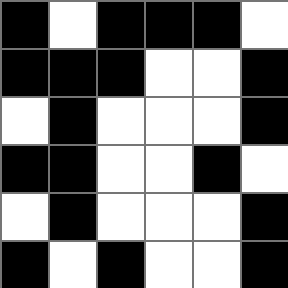[["black", "white", "black", "black", "black", "white"], ["black", "black", "black", "white", "white", "black"], ["white", "black", "white", "white", "white", "black"], ["black", "black", "white", "white", "black", "white"], ["white", "black", "white", "white", "white", "black"], ["black", "white", "black", "white", "white", "black"]]